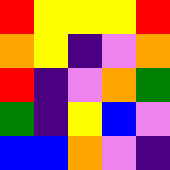[["red", "yellow", "yellow", "yellow", "red"], ["orange", "yellow", "indigo", "violet", "orange"], ["red", "indigo", "violet", "orange", "green"], ["green", "indigo", "yellow", "blue", "violet"], ["blue", "blue", "orange", "violet", "indigo"]]